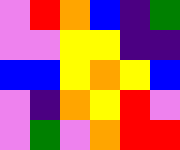[["violet", "red", "orange", "blue", "indigo", "green"], ["violet", "violet", "yellow", "yellow", "indigo", "indigo"], ["blue", "blue", "yellow", "orange", "yellow", "blue"], ["violet", "indigo", "orange", "yellow", "red", "violet"], ["violet", "green", "violet", "orange", "red", "red"]]